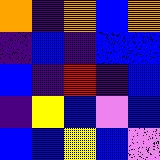[["orange", "indigo", "orange", "blue", "orange"], ["indigo", "blue", "indigo", "blue", "blue"], ["blue", "indigo", "red", "indigo", "blue"], ["indigo", "yellow", "blue", "violet", "blue"], ["blue", "blue", "yellow", "blue", "violet"]]